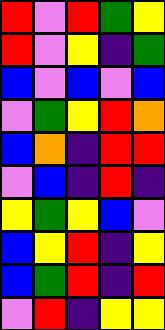[["red", "violet", "red", "green", "yellow"], ["red", "violet", "yellow", "indigo", "green"], ["blue", "violet", "blue", "violet", "blue"], ["violet", "green", "yellow", "red", "orange"], ["blue", "orange", "indigo", "red", "red"], ["violet", "blue", "indigo", "red", "indigo"], ["yellow", "green", "yellow", "blue", "violet"], ["blue", "yellow", "red", "indigo", "yellow"], ["blue", "green", "red", "indigo", "red"], ["violet", "red", "indigo", "yellow", "yellow"]]